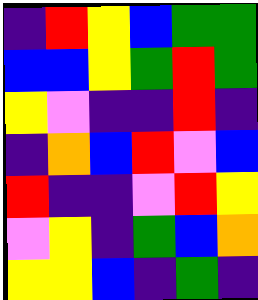[["indigo", "red", "yellow", "blue", "green", "green"], ["blue", "blue", "yellow", "green", "red", "green"], ["yellow", "violet", "indigo", "indigo", "red", "indigo"], ["indigo", "orange", "blue", "red", "violet", "blue"], ["red", "indigo", "indigo", "violet", "red", "yellow"], ["violet", "yellow", "indigo", "green", "blue", "orange"], ["yellow", "yellow", "blue", "indigo", "green", "indigo"]]